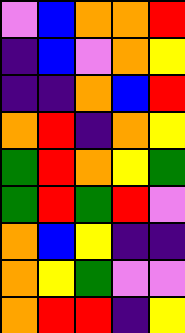[["violet", "blue", "orange", "orange", "red"], ["indigo", "blue", "violet", "orange", "yellow"], ["indigo", "indigo", "orange", "blue", "red"], ["orange", "red", "indigo", "orange", "yellow"], ["green", "red", "orange", "yellow", "green"], ["green", "red", "green", "red", "violet"], ["orange", "blue", "yellow", "indigo", "indigo"], ["orange", "yellow", "green", "violet", "violet"], ["orange", "red", "red", "indigo", "yellow"]]